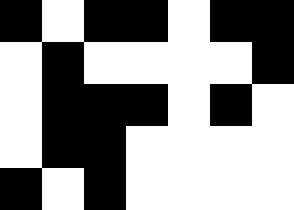[["black", "white", "black", "black", "white", "black", "black"], ["white", "black", "white", "white", "white", "white", "black"], ["white", "black", "black", "black", "white", "black", "white"], ["white", "black", "black", "white", "white", "white", "white"], ["black", "white", "black", "white", "white", "white", "white"]]